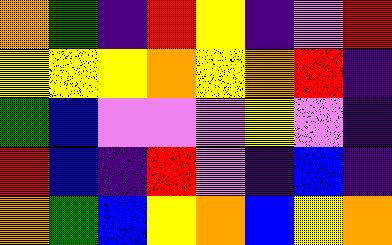[["orange", "green", "indigo", "red", "yellow", "indigo", "violet", "red"], ["yellow", "yellow", "yellow", "orange", "yellow", "orange", "red", "indigo"], ["green", "blue", "violet", "violet", "violet", "yellow", "violet", "indigo"], ["red", "blue", "indigo", "red", "violet", "indigo", "blue", "indigo"], ["orange", "green", "blue", "yellow", "orange", "blue", "yellow", "orange"]]